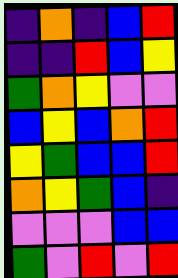[["indigo", "orange", "indigo", "blue", "red"], ["indigo", "indigo", "red", "blue", "yellow"], ["green", "orange", "yellow", "violet", "violet"], ["blue", "yellow", "blue", "orange", "red"], ["yellow", "green", "blue", "blue", "red"], ["orange", "yellow", "green", "blue", "indigo"], ["violet", "violet", "violet", "blue", "blue"], ["green", "violet", "red", "violet", "red"]]